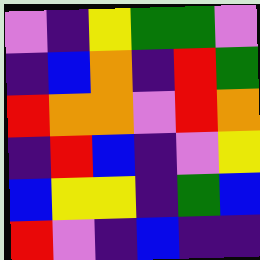[["violet", "indigo", "yellow", "green", "green", "violet"], ["indigo", "blue", "orange", "indigo", "red", "green"], ["red", "orange", "orange", "violet", "red", "orange"], ["indigo", "red", "blue", "indigo", "violet", "yellow"], ["blue", "yellow", "yellow", "indigo", "green", "blue"], ["red", "violet", "indigo", "blue", "indigo", "indigo"]]